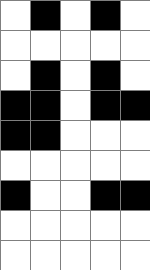[["white", "black", "white", "black", "white"], ["white", "white", "white", "white", "white"], ["white", "black", "white", "black", "white"], ["black", "black", "white", "black", "black"], ["black", "black", "white", "white", "white"], ["white", "white", "white", "white", "white"], ["black", "white", "white", "black", "black"], ["white", "white", "white", "white", "white"], ["white", "white", "white", "white", "white"]]